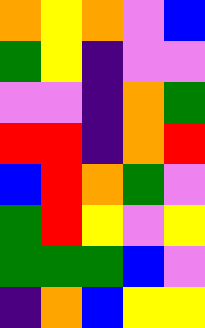[["orange", "yellow", "orange", "violet", "blue"], ["green", "yellow", "indigo", "violet", "violet"], ["violet", "violet", "indigo", "orange", "green"], ["red", "red", "indigo", "orange", "red"], ["blue", "red", "orange", "green", "violet"], ["green", "red", "yellow", "violet", "yellow"], ["green", "green", "green", "blue", "violet"], ["indigo", "orange", "blue", "yellow", "yellow"]]